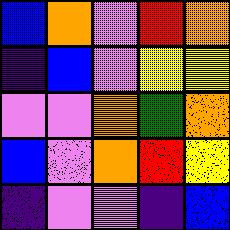[["blue", "orange", "violet", "red", "orange"], ["indigo", "blue", "violet", "yellow", "yellow"], ["violet", "violet", "orange", "green", "orange"], ["blue", "violet", "orange", "red", "yellow"], ["indigo", "violet", "violet", "indigo", "blue"]]